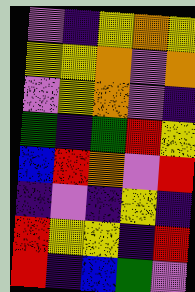[["violet", "indigo", "yellow", "orange", "yellow"], ["yellow", "yellow", "orange", "violet", "orange"], ["violet", "yellow", "orange", "violet", "indigo"], ["green", "indigo", "green", "red", "yellow"], ["blue", "red", "orange", "violet", "red"], ["indigo", "violet", "indigo", "yellow", "indigo"], ["red", "yellow", "yellow", "indigo", "red"], ["red", "indigo", "blue", "green", "violet"]]